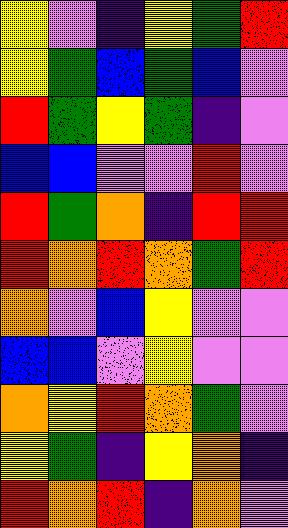[["yellow", "violet", "indigo", "yellow", "green", "red"], ["yellow", "green", "blue", "green", "blue", "violet"], ["red", "green", "yellow", "green", "indigo", "violet"], ["blue", "blue", "violet", "violet", "red", "violet"], ["red", "green", "orange", "indigo", "red", "red"], ["red", "orange", "red", "orange", "green", "red"], ["orange", "violet", "blue", "yellow", "violet", "violet"], ["blue", "blue", "violet", "yellow", "violet", "violet"], ["orange", "yellow", "red", "orange", "green", "violet"], ["yellow", "green", "indigo", "yellow", "orange", "indigo"], ["red", "orange", "red", "indigo", "orange", "violet"]]